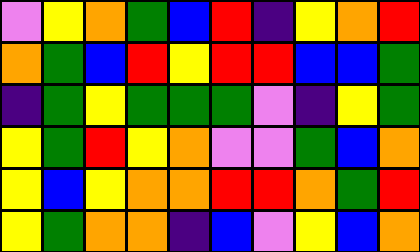[["violet", "yellow", "orange", "green", "blue", "red", "indigo", "yellow", "orange", "red"], ["orange", "green", "blue", "red", "yellow", "red", "red", "blue", "blue", "green"], ["indigo", "green", "yellow", "green", "green", "green", "violet", "indigo", "yellow", "green"], ["yellow", "green", "red", "yellow", "orange", "violet", "violet", "green", "blue", "orange"], ["yellow", "blue", "yellow", "orange", "orange", "red", "red", "orange", "green", "red"], ["yellow", "green", "orange", "orange", "indigo", "blue", "violet", "yellow", "blue", "orange"]]